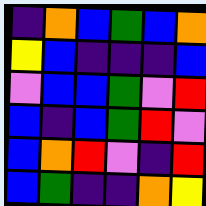[["indigo", "orange", "blue", "green", "blue", "orange"], ["yellow", "blue", "indigo", "indigo", "indigo", "blue"], ["violet", "blue", "blue", "green", "violet", "red"], ["blue", "indigo", "blue", "green", "red", "violet"], ["blue", "orange", "red", "violet", "indigo", "red"], ["blue", "green", "indigo", "indigo", "orange", "yellow"]]